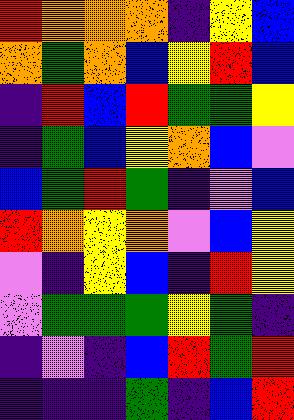[["red", "orange", "orange", "orange", "indigo", "yellow", "blue"], ["orange", "green", "orange", "blue", "yellow", "red", "blue"], ["indigo", "red", "blue", "red", "green", "green", "yellow"], ["indigo", "green", "blue", "yellow", "orange", "blue", "violet"], ["blue", "green", "red", "green", "indigo", "violet", "blue"], ["red", "orange", "yellow", "orange", "violet", "blue", "yellow"], ["violet", "indigo", "yellow", "blue", "indigo", "red", "yellow"], ["violet", "green", "green", "green", "yellow", "green", "indigo"], ["indigo", "violet", "indigo", "blue", "red", "green", "red"], ["indigo", "indigo", "indigo", "green", "indigo", "blue", "red"]]